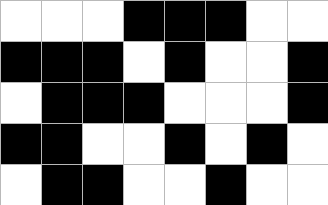[["white", "white", "white", "black", "black", "black", "white", "white"], ["black", "black", "black", "white", "black", "white", "white", "black"], ["white", "black", "black", "black", "white", "white", "white", "black"], ["black", "black", "white", "white", "black", "white", "black", "white"], ["white", "black", "black", "white", "white", "black", "white", "white"]]